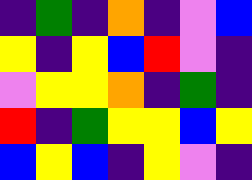[["indigo", "green", "indigo", "orange", "indigo", "violet", "blue"], ["yellow", "indigo", "yellow", "blue", "red", "violet", "indigo"], ["violet", "yellow", "yellow", "orange", "indigo", "green", "indigo"], ["red", "indigo", "green", "yellow", "yellow", "blue", "yellow"], ["blue", "yellow", "blue", "indigo", "yellow", "violet", "indigo"]]